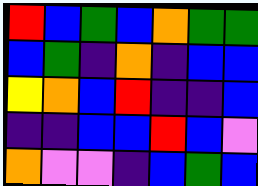[["red", "blue", "green", "blue", "orange", "green", "green"], ["blue", "green", "indigo", "orange", "indigo", "blue", "blue"], ["yellow", "orange", "blue", "red", "indigo", "indigo", "blue"], ["indigo", "indigo", "blue", "blue", "red", "blue", "violet"], ["orange", "violet", "violet", "indigo", "blue", "green", "blue"]]